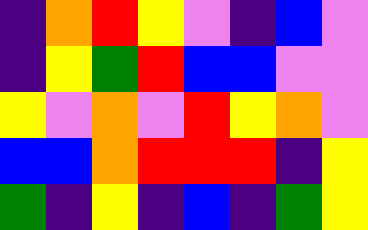[["indigo", "orange", "red", "yellow", "violet", "indigo", "blue", "violet"], ["indigo", "yellow", "green", "red", "blue", "blue", "violet", "violet"], ["yellow", "violet", "orange", "violet", "red", "yellow", "orange", "violet"], ["blue", "blue", "orange", "red", "red", "red", "indigo", "yellow"], ["green", "indigo", "yellow", "indigo", "blue", "indigo", "green", "yellow"]]